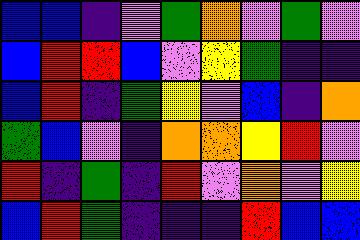[["blue", "blue", "indigo", "violet", "green", "orange", "violet", "green", "violet"], ["blue", "red", "red", "blue", "violet", "yellow", "green", "indigo", "indigo"], ["blue", "red", "indigo", "green", "yellow", "violet", "blue", "indigo", "orange"], ["green", "blue", "violet", "indigo", "orange", "orange", "yellow", "red", "violet"], ["red", "indigo", "green", "indigo", "red", "violet", "orange", "violet", "yellow"], ["blue", "red", "green", "indigo", "indigo", "indigo", "red", "blue", "blue"]]